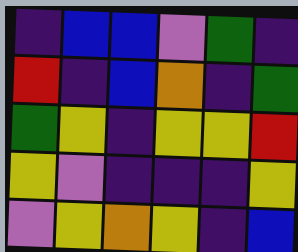[["indigo", "blue", "blue", "violet", "green", "indigo"], ["red", "indigo", "blue", "orange", "indigo", "green"], ["green", "yellow", "indigo", "yellow", "yellow", "red"], ["yellow", "violet", "indigo", "indigo", "indigo", "yellow"], ["violet", "yellow", "orange", "yellow", "indigo", "blue"]]